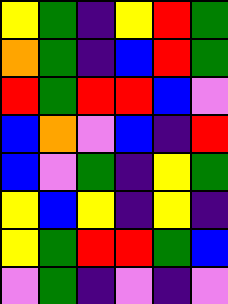[["yellow", "green", "indigo", "yellow", "red", "green"], ["orange", "green", "indigo", "blue", "red", "green"], ["red", "green", "red", "red", "blue", "violet"], ["blue", "orange", "violet", "blue", "indigo", "red"], ["blue", "violet", "green", "indigo", "yellow", "green"], ["yellow", "blue", "yellow", "indigo", "yellow", "indigo"], ["yellow", "green", "red", "red", "green", "blue"], ["violet", "green", "indigo", "violet", "indigo", "violet"]]